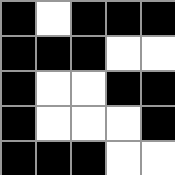[["black", "white", "black", "black", "black"], ["black", "black", "black", "white", "white"], ["black", "white", "white", "black", "black"], ["black", "white", "white", "white", "black"], ["black", "black", "black", "white", "white"]]